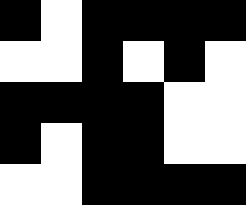[["black", "white", "black", "black", "black", "black"], ["white", "white", "black", "white", "black", "white"], ["black", "black", "black", "black", "white", "white"], ["black", "white", "black", "black", "white", "white"], ["white", "white", "black", "black", "black", "black"]]